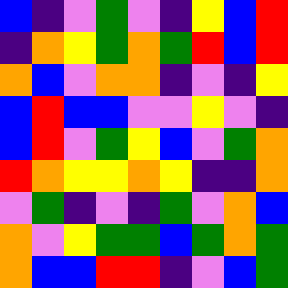[["blue", "indigo", "violet", "green", "violet", "indigo", "yellow", "blue", "red"], ["indigo", "orange", "yellow", "green", "orange", "green", "red", "blue", "red"], ["orange", "blue", "violet", "orange", "orange", "indigo", "violet", "indigo", "yellow"], ["blue", "red", "blue", "blue", "violet", "violet", "yellow", "violet", "indigo"], ["blue", "red", "violet", "green", "yellow", "blue", "violet", "green", "orange"], ["red", "orange", "yellow", "yellow", "orange", "yellow", "indigo", "indigo", "orange"], ["violet", "green", "indigo", "violet", "indigo", "green", "violet", "orange", "blue"], ["orange", "violet", "yellow", "green", "green", "blue", "green", "orange", "green"], ["orange", "blue", "blue", "red", "red", "indigo", "violet", "blue", "green"]]